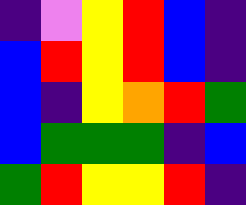[["indigo", "violet", "yellow", "red", "blue", "indigo"], ["blue", "red", "yellow", "red", "blue", "indigo"], ["blue", "indigo", "yellow", "orange", "red", "green"], ["blue", "green", "green", "green", "indigo", "blue"], ["green", "red", "yellow", "yellow", "red", "indigo"]]